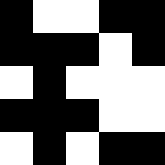[["black", "white", "white", "black", "black"], ["black", "black", "black", "white", "black"], ["white", "black", "white", "white", "white"], ["black", "black", "black", "white", "white"], ["white", "black", "white", "black", "black"]]